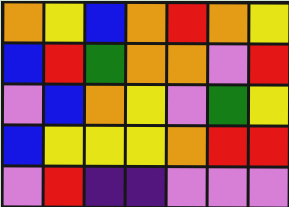[["orange", "yellow", "blue", "orange", "red", "orange", "yellow"], ["blue", "red", "green", "orange", "orange", "violet", "red"], ["violet", "blue", "orange", "yellow", "violet", "green", "yellow"], ["blue", "yellow", "yellow", "yellow", "orange", "red", "red"], ["violet", "red", "indigo", "indigo", "violet", "violet", "violet"]]